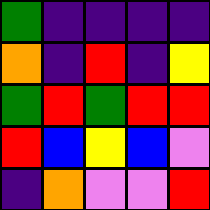[["green", "indigo", "indigo", "indigo", "indigo"], ["orange", "indigo", "red", "indigo", "yellow"], ["green", "red", "green", "red", "red"], ["red", "blue", "yellow", "blue", "violet"], ["indigo", "orange", "violet", "violet", "red"]]